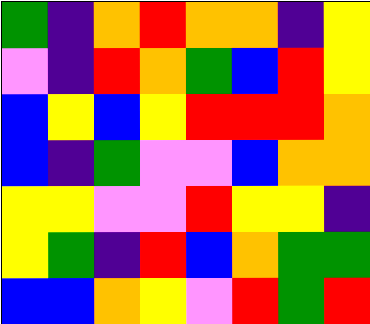[["green", "indigo", "orange", "red", "orange", "orange", "indigo", "yellow"], ["violet", "indigo", "red", "orange", "green", "blue", "red", "yellow"], ["blue", "yellow", "blue", "yellow", "red", "red", "red", "orange"], ["blue", "indigo", "green", "violet", "violet", "blue", "orange", "orange"], ["yellow", "yellow", "violet", "violet", "red", "yellow", "yellow", "indigo"], ["yellow", "green", "indigo", "red", "blue", "orange", "green", "green"], ["blue", "blue", "orange", "yellow", "violet", "red", "green", "red"]]